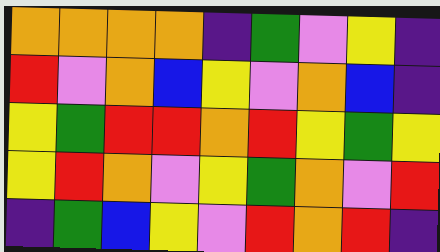[["orange", "orange", "orange", "orange", "indigo", "green", "violet", "yellow", "indigo"], ["red", "violet", "orange", "blue", "yellow", "violet", "orange", "blue", "indigo"], ["yellow", "green", "red", "red", "orange", "red", "yellow", "green", "yellow"], ["yellow", "red", "orange", "violet", "yellow", "green", "orange", "violet", "red"], ["indigo", "green", "blue", "yellow", "violet", "red", "orange", "red", "indigo"]]